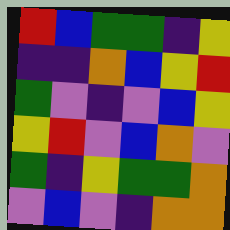[["red", "blue", "green", "green", "indigo", "yellow"], ["indigo", "indigo", "orange", "blue", "yellow", "red"], ["green", "violet", "indigo", "violet", "blue", "yellow"], ["yellow", "red", "violet", "blue", "orange", "violet"], ["green", "indigo", "yellow", "green", "green", "orange"], ["violet", "blue", "violet", "indigo", "orange", "orange"]]